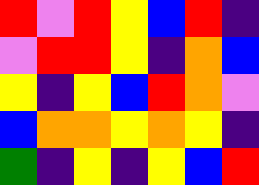[["red", "violet", "red", "yellow", "blue", "red", "indigo"], ["violet", "red", "red", "yellow", "indigo", "orange", "blue"], ["yellow", "indigo", "yellow", "blue", "red", "orange", "violet"], ["blue", "orange", "orange", "yellow", "orange", "yellow", "indigo"], ["green", "indigo", "yellow", "indigo", "yellow", "blue", "red"]]